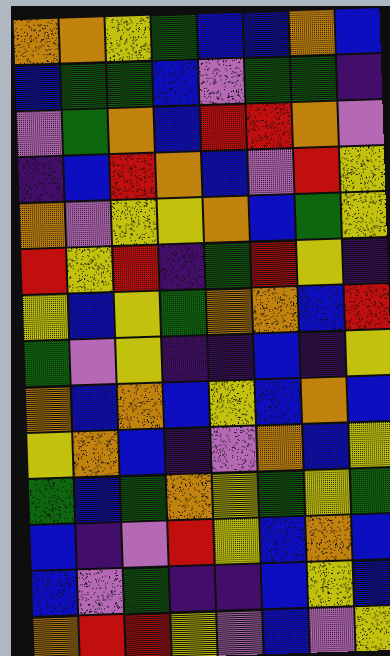[["orange", "orange", "yellow", "green", "blue", "blue", "orange", "blue"], ["blue", "green", "green", "blue", "violet", "green", "green", "indigo"], ["violet", "green", "orange", "blue", "red", "red", "orange", "violet"], ["indigo", "blue", "red", "orange", "blue", "violet", "red", "yellow"], ["orange", "violet", "yellow", "yellow", "orange", "blue", "green", "yellow"], ["red", "yellow", "red", "indigo", "green", "red", "yellow", "indigo"], ["yellow", "blue", "yellow", "green", "orange", "orange", "blue", "red"], ["green", "violet", "yellow", "indigo", "indigo", "blue", "indigo", "yellow"], ["orange", "blue", "orange", "blue", "yellow", "blue", "orange", "blue"], ["yellow", "orange", "blue", "indigo", "violet", "orange", "blue", "yellow"], ["green", "blue", "green", "orange", "yellow", "green", "yellow", "green"], ["blue", "indigo", "violet", "red", "yellow", "blue", "orange", "blue"], ["blue", "violet", "green", "indigo", "indigo", "blue", "yellow", "blue"], ["orange", "red", "red", "yellow", "violet", "blue", "violet", "yellow"]]